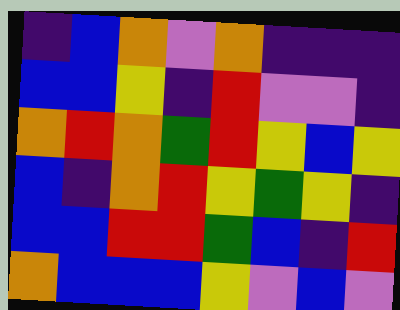[["indigo", "blue", "orange", "violet", "orange", "indigo", "indigo", "indigo"], ["blue", "blue", "yellow", "indigo", "red", "violet", "violet", "indigo"], ["orange", "red", "orange", "green", "red", "yellow", "blue", "yellow"], ["blue", "indigo", "orange", "red", "yellow", "green", "yellow", "indigo"], ["blue", "blue", "red", "red", "green", "blue", "indigo", "red"], ["orange", "blue", "blue", "blue", "yellow", "violet", "blue", "violet"]]